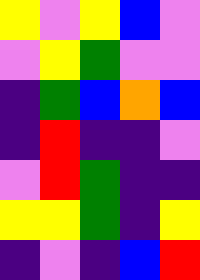[["yellow", "violet", "yellow", "blue", "violet"], ["violet", "yellow", "green", "violet", "violet"], ["indigo", "green", "blue", "orange", "blue"], ["indigo", "red", "indigo", "indigo", "violet"], ["violet", "red", "green", "indigo", "indigo"], ["yellow", "yellow", "green", "indigo", "yellow"], ["indigo", "violet", "indigo", "blue", "red"]]